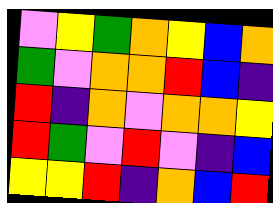[["violet", "yellow", "green", "orange", "yellow", "blue", "orange"], ["green", "violet", "orange", "orange", "red", "blue", "indigo"], ["red", "indigo", "orange", "violet", "orange", "orange", "yellow"], ["red", "green", "violet", "red", "violet", "indigo", "blue"], ["yellow", "yellow", "red", "indigo", "orange", "blue", "red"]]